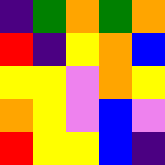[["indigo", "green", "orange", "green", "orange"], ["red", "indigo", "yellow", "orange", "blue"], ["yellow", "yellow", "violet", "orange", "yellow"], ["orange", "yellow", "violet", "blue", "violet"], ["red", "yellow", "yellow", "blue", "indigo"]]